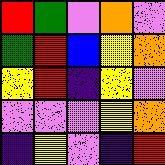[["red", "green", "violet", "orange", "violet"], ["green", "red", "blue", "yellow", "orange"], ["yellow", "red", "indigo", "yellow", "violet"], ["violet", "violet", "violet", "yellow", "orange"], ["indigo", "yellow", "violet", "indigo", "red"]]